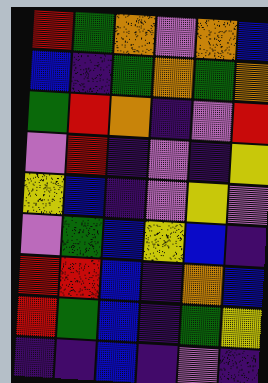[["red", "green", "orange", "violet", "orange", "blue"], ["blue", "indigo", "green", "orange", "green", "orange"], ["green", "red", "orange", "indigo", "violet", "red"], ["violet", "red", "indigo", "violet", "indigo", "yellow"], ["yellow", "blue", "indigo", "violet", "yellow", "violet"], ["violet", "green", "blue", "yellow", "blue", "indigo"], ["red", "red", "blue", "indigo", "orange", "blue"], ["red", "green", "blue", "indigo", "green", "yellow"], ["indigo", "indigo", "blue", "indigo", "violet", "indigo"]]